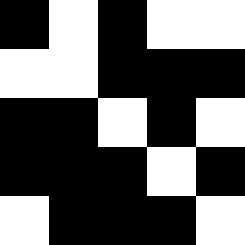[["black", "white", "black", "white", "white"], ["white", "white", "black", "black", "black"], ["black", "black", "white", "black", "white"], ["black", "black", "black", "white", "black"], ["white", "black", "black", "black", "white"]]